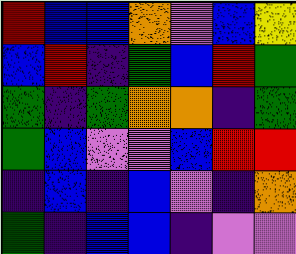[["red", "blue", "blue", "orange", "violet", "blue", "yellow"], ["blue", "red", "indigo", "green", "blue", "red", "green"], ["green", "indigo", "green", "orange", "orange", "indigo", "green"], ["green", "blue", "violet", "violet", "blue", "red", "red"], ["indigo", "blue", "indigo", "blue", "violet", "indigo", "orange"], ["green", "indigo", "blue", "blue", "indigo", "violet", "violet"]]